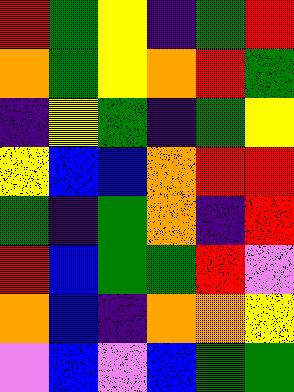[["red", "green", "yellow", "indigo", "green", "red"], ["orange", "green", "yellow", "orange", "red", "green"], ["indigo", "yellow", "green", "indigo", "green", "yellow"], ["yellow", "blue", "blue", "orange", "red", "red"], ["green", "indigo", "green", "orange", "indigo", "red"], ["red", "blue", "green", "green", "red", "violet"], ["orange", "blue", "indigo", "orange", "orange", "yellow"], ["violet", "blue", "violet", "blue", "green", "green"]]